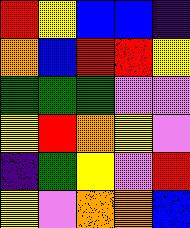[["red", "yellow", "blue", "blue", "indigo"], ["orange", "blue", "red", "red", "yellow"], ["green", "green", "green", "violet", "violet"], ["yellow", "red", "orange", "yellow", "violet"], ["indigo", "green", "yellow", "violet", "red"], ["yellow", "violet", "orange", "orange", "blue"]]